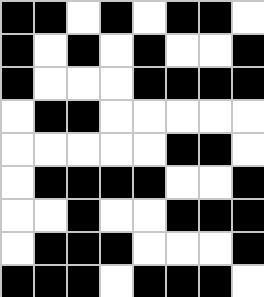[["black", "black", "white", "black", "white", "black", "black", "white"], ["black", "white", "black", "white", "black", "white", "white", "black"], ["black", "white", "white", "white", "black", "black", "black", "black"], ["white", "black", "black", "white", "white", "white", "white", "white"], ["white", "white", "white", "white", "white", "black", "black", "white"], ["white", "black", "black", "black", "black", "white", "white", "black"], ["white", "white", "black", "white", "white", "black", "black", "black"], ["white", "black", "black", "black", "white", "white", "white", "black"], ["black", "black", "black", "white", "black", "black", "black", "white"]]